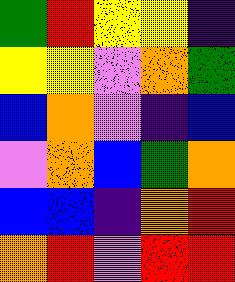[["green", "red", "yellow", "yellow", "indigo"], ["yellow", "yellow", "violet", "orange", "green"], ["blue", "orange", "violet", "indigo", "blue"], ["violet", "orange", "blue", "green", "orange"], ["blue", "blue", "indigo", "orange", "red"], ["orange", "red", "violet", "red", "red"]]